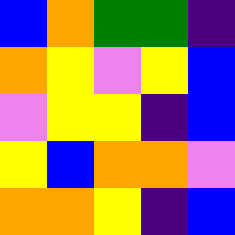[["blue", "orange", "green", "green", "indigo"], ["orange", "yellow", "violet", "yellow", "blue"], ["violet", "yellow", "yellow", "indigo", "blue"], ["yellow", "blue", "orange", "orange", "violet"], ["orange", "orange", "yellow", "indigo", "blue"]]